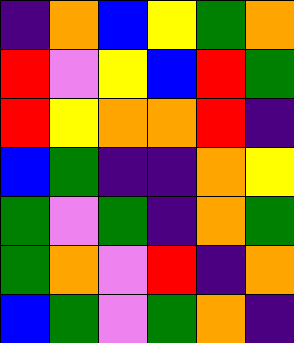[["indigo", "orange", "blue", "yellow", "green", "orange"], ["red", "violet", "yellow", "blue", "red", "green"], ["red", "yellow", "orange", "orange", "red", "indigo"], ["blue", "green", "indigo", "indigo", "orange", "yellow"], ["green", "violet", "green", "indigo", "orange", "green"], ["green", "orange", "violet", "red", "indigo", "orange"], ["blue", "green", "violet", "green", "orange", "indigo"]]